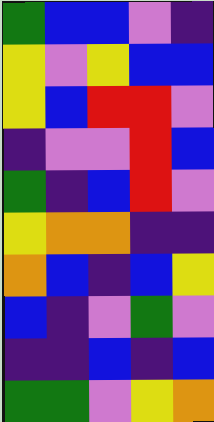[["green", "blue", "blue", "violet", "indigo"], ["yellow", "violet", "yellow", "blue", "blue"], ["yellow", "blue", "red", "red", "violet"], ["indigo", "violet", "violet", "red", "blue"], ["green", "indigo", "blue", "red", "violet"], ["yellow", "orange", "orange", "indigo", "indigo"], ["orange", "blue", "indigo", "blue", "yellow"], ["blue", "indigo", "violet", "green", "violet"], ["indigo", "indigo", "blue", "indigo", "blue"], ["green", "green", "violet", "yellow", "orange"]]